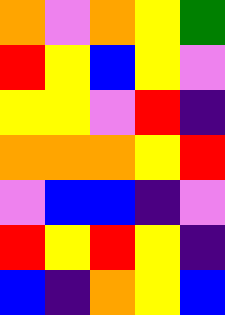[["orange", "violet", "orange", "yellow", "green"], ["red", "yellow", "blue", "yellow", "violet"], ["yellow", "yellow", "violet", "red", "indigo"], ["orange", "orange", "orange", "yellow", "red"], ["violet", "blue", "blue", "indigo", "violet"], ["red", "yellow", "red", "yellow", "indigo"], ["blue", "indigo", "orange", "yellow", "blue"]]